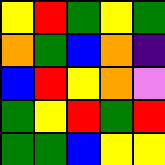[["yellow", "red", "green", "yellow", "green"], ["orange", "green", "blue", "orange", "indigo"], ["blue", "red", "yellow", "orange", "violet"], ["green", "yellow", "red", "green", "red"], ["green", "green", "blue", "yellow", "yellow"]]